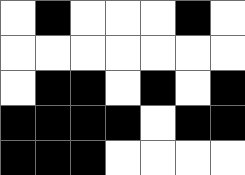[["white", "black", "white", "white", "white", "black", "white"], ["white", "white", "white", "white", "white", "white", "white"], ["white", "black", "black", "white", "black", "white", "black"], ["black", "black", "black", "black", "white", "black", "black"], ["black", "black", "black", "white", "white", "white", "white"]]